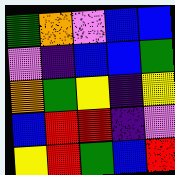[["green", "orange", "violet", "blue", "blue"], ["violet", "indigo", "blue", "blue", "green"], ["orange", "green", "yellow", "indigo", "yellow"], ["blue", "red", "red", "indigo", "violet"], ["yellow", "red", "green", "blue", "red"]]